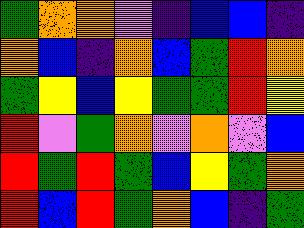[["green", "orange", "orange", "violet", "indigo", "blue", "blue", "indigo"], ["orange", "blue", "indigo", "orange", "blue", "green", "red", "orange"], ["green", "yellow", "blue", "yellow", "green", "green", "red", "yellow"], ["red", "violet", "green", "orange", "violet", "orange", "violet", "blue"], ["red", "green", "red", "green", "blue", "yellow", "green", "orange"], ["red", "blue", "red", "green", "orange", "blue", "indigo", "green"]]